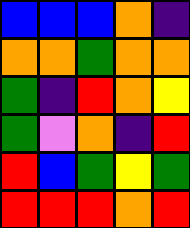[["blue", "blue", "blue", "orange", "indigo"], ["orange", "orange", "green", "orange", "orange"], ["green", "indigo", "red", "orange", "yellow"], ["green", "violet", "orange", "indigo", "red"], ["red", "blue", "green", "yellow", "green"], ["red", "red", "red", "orange", "red"]]